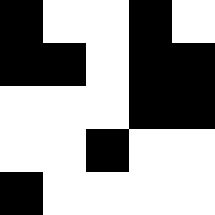[["black", "white", "white", "black", "white"], ["black", "black", "white", "black", "black"], ["white", "white", "white", "black", "black"], ["white", "white", "black", "white", "white"], ["black", "white", "white", "white", "white"]]